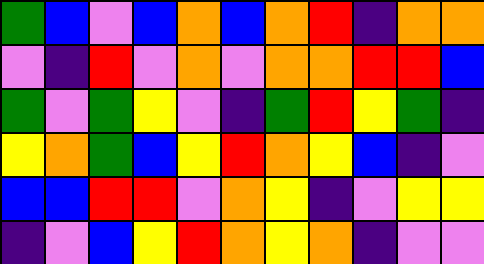[["green", "blue", "violet", "blue", "orange", "blue", "orange", "red", "indigo", "orange", "orange"], ["violet", "indigo", "red", "violet", "orange", "violet", "orange", "orange", "red", "red", "blue"], ["green", "violet", "green", "yellow", "violet", "indigo", "green", "red", "yellow", "green", "indigo"], ["yellow", "orange", "green", "blue", "yellow", "red", "orange", "yellow", "blue", "indigo", "violet"], ["blue", "blue", "red", "red", "violet", "orange", "yellow", "indigo", "violet", "yellow", "yellow"], ["indigo", "violet", "blue", "yellow", "red", "orange", "yellow", "orange", "indigo", "violet", "violet"]]